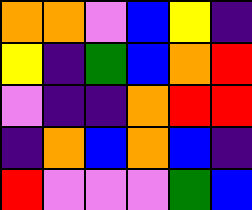[["orange", "orange", "violet", "blue", "yellow", "indigo"], ["yellow", "indigo", "green", "blue", "orange", "red"], ["violet", "indigo", "indigo", "orange", "red", "red"], ["indigo", "orange", "blue", "orange", "blue", "indigo"], ["red", "violet", "violet", "violet", "green", "blue"]]